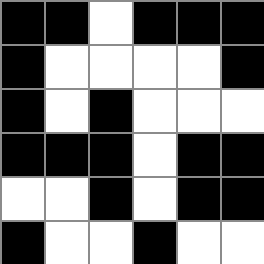[["black", "black", "white", "black", "black", "black"], ["black", "white", "white", "white", "white", "black"], ["black", "white", "black", "white", "white", "white"], ["black", "black", "black", "white", "black", "black"], ["white", "white", "black", "white", "black", "black"], ["black", "white", "white", "black", "white", "white"]]